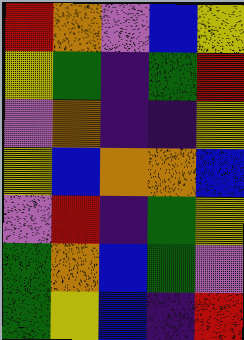[["red", "orange", "violet", "blue", "yellow"], ["yellow", "green", "indigo", "green", "red"], ["violet", "orange", "indigo", "indigo", "yellow"], ["yellow", "blue", "orange", "orange", "blue"], ["violet", "red", "indigo", "green", "yellow"], ["green", "orange", "blue", "green", "violet"], ["green", "yellow", "blue", "indigo", "red"]]